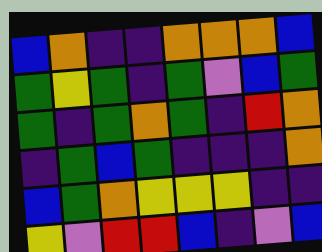[["blue", "orange", "indigo", "indigo", "orange", "orange", "orange", "blue"], ["green", "yellow", "green", "indigo", "green", "violet", "blue", "green"], ["green", "indigo", "green", "orange", "green", "indigo", "red", "orange"], ["indigo", "green", "blue", "green", "indigo", "indigo", "indigo", "orange"], ["blue", "green", "orange", "yellow", "yellow", "yellow", "indigo", "indigo"], ["yellow", "violet", "red", "red", "blue", "indigo", "violet", "blue"]]